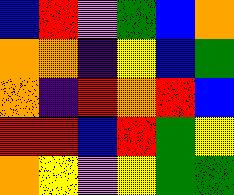[["blue", "red", "violet", "green", "blue", "orange"], ["orange", "orange", "indigo", "yellow", "blue", "green"], ["orange", "indigo", "red", "orange", "red", "blue"], ["red", "red", "blue", "red", "green", "yellow"], ["orange", "yellow", "violet", "yellow", "green", "green"]]